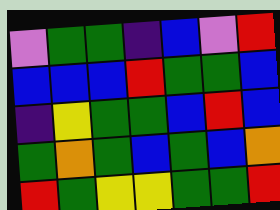[["violet", "green", "green", "indigo", "blue", "violet", "red"], ["blue", "blue", "blue", "red", "green", "green", "blue"], ["indigo", "yellow", "green", "green", "blue", "red", "blue"], ["green", "orange", "green", "blue", "green", "blue", "orange"], ["red", "green", "yellow", "yellow", "green", "green", "red"]]